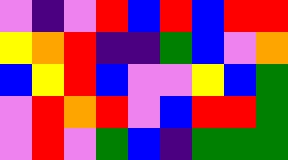[["violet", "indigo", "violet", "red", "blue", "red", "blue", "red", "red"], ["yellow", "orange", "red", "indigo", "indigo", "green", "blue", "violet", "orange"], ["blue", "yellow", "red", "blue", "violet", "violet", "yellow", "blue", "green"], ["violet", "red", "orange", "red", "violet", "blue", "red", "red", "green"], ["violet", "red", "violet", "green", "blue", "indigo", "green", "green", "green"]]